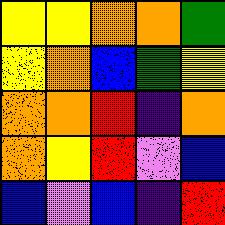[["yellow", "yellow", "orange", "orange", "green"], ["yellow", "orange", "blue", "green", "yellow"], ["orange", "orange", "red", "indigo", "orange"], ["orange", "yellow", "red", "violet", "blue"], ["blue", "violet", "blue", "indigo", "red"]]